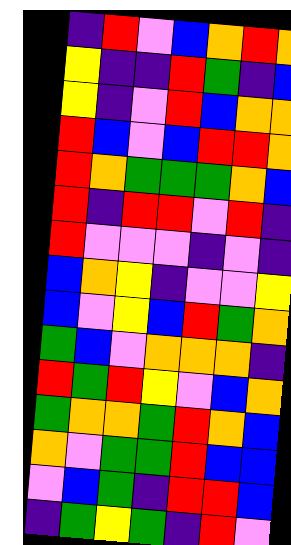[["indigo", "red", "violet", "blue", "orange", "red", "orange"], ["yellow", "indigo", "indigo", "red", "green", "indigo", "blue"], ["yellow", "indigo", "violet", "red", "blue", "orange", "orange"], ["red", "blue", "violet", "blue", "red", "red", "orange"], ["red", "orange", "green", "green", "green", "orange", "blue"], ["red", "indigo", "red", "red", "violet", "red", "indigo"], ["red", "violet", "violet", "violet", "indigo", "violet", "indigo"], ["blue", "orange", "yellow", "indigo", "violet", "violet", "yellow"], ["blue", "violet", "yellow", "blue", "red", "green", "orange"], ["green", "blue", "violet", "orange", "orange", "orange", "indigo"], ["red", "green", "red", "yellow", "violet", "blue", "orange"], ["green", "orange", "orange", "green", "red", "orange", "blue"], ["orange", "violet", "green", "green", "red", "blue", "blue"], ["violet", "blue", "green", "indigo", "red", "red", "blue"], ["indigo", "green", "yellow", "green", "indigo", "red", "violet"]]